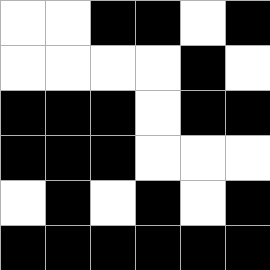[["white", "white", "black", "black", "white", "black"], ["white", "white", "white", "white", "black", "white"], ["black", "black", "black", "white", "black", "black"], ["black", "black", "black", "white", "white", "white"], ["white", "black", "white", "black", "white", "black"], ["black", "black", "black", "black", "black", "black"]]